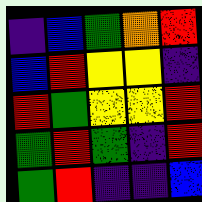[["indigo", "blue", "green", "orange", "red"], ["blue", "red", "yellow", "yellow", "indigo"], ["red", "green", "yellow", "yellow", "red"], ["green", "red", "green", "indigo", "red"], ["green", "red", "indigo", "indigo", "blue"]]